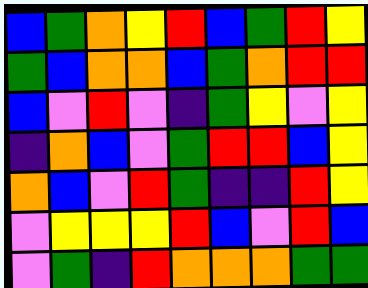[["blue", "green", "orange", "yellow", "red", "blue", "green", "red", "yellow"], ["green", "blue", "orange", "orange", "blue", "green", "orange", "red", "red"], ["blue", "violet", "red", "violet", "indigo", "green", "yellow", "violet", "yellow"], ["indigo", "orange", "blue", "violet", "green", "red", "red", "blue", "yellow"], ["orange", "blue", "violet", "red", "green", "indigo", "indigo", "red", "yellow"], ["violet", "yellow", "yellow", "yellow", "red", "blue", "violet", "red", "blue"], ["violet", "green", "indigo", "red", "orange", "orange", "orange", "green", "green"]]